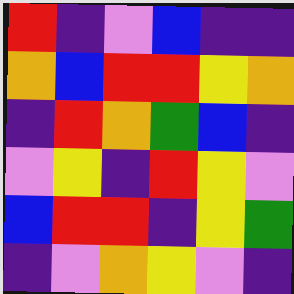[["red", "indigo", "violet", "blue", "indigo", "indigo"], ["orange", "blue", "red", "red", "yellow", "orange"], ["indigo", "red", "orange", "green", "blue", "indigo"], ["violet", "yellow", "indigo", "red", "yellow", "violet"], ["blue", "red", "red", "indigo", "yellow", "green"], ["indigo", "violet", "orange", "yellow", "violet", "indigo"]]